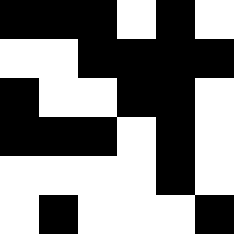[["black", "black", "black", "white", "black", "white"], ["white", "white", "black", "black", "black", "black"], ["black", "white", "white", "black", "black", "white"], ["black", "black", "black", "white", "black", "white"], ["white", "white", "white", "white", "black", "white"], ["white", "black", "white", "white", "white", "black"]]